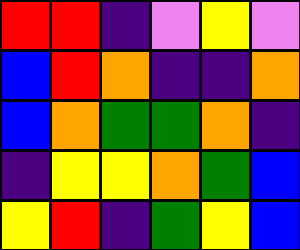[["red", "red", "indigo", "violet", "yellow", "violet"], ["blue", "red", "orange", "indigo", "indigo", "orange"], ["blue", "orange", "green", "green", "orange", "indigo"], ["indigo", "yellow", "yellow", "orange", "green", "blue"], ["yellow", "red", "indigo", "green", "yellow", "blue"]]